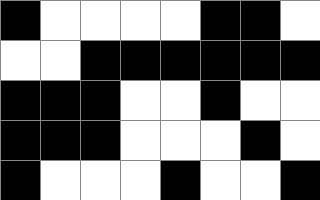[["black", "white", "white", "white", "white", "black", "black", "white"], ["white", "white", "black", "black", "black", "black", "black", "black"], ["black", "black", "black", "white", "white", "black", "white", "white"], ["black", "black", "black", "white", "white", "white", "black", "white"], ["black", "white", "white", "white", "black", "white", "white", "black"]]